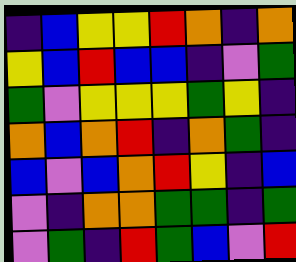[["indigo", "blue", "yellow", "yellow", "red", "orange", "indigo", "orange"], ["yellow", "blue", "red", "blue", "blue", "indigo", "violet", "green"], ["green", "violet", "yellow", "yellow", "yellow", "green", "yellow", "indigo"], ["orange", "blue", "orange", "red", "indigo", "orange", "green", "indigo"], ["blue", "violet", "blue", "orange", "red", "yellow", "indigo", "blue"], ["violet", "indigo", "orange", "orange", "green", "green", "indigo", "green"], ["violet", "green", "indigo", "red", "green", "blue", "violet", "red"]]